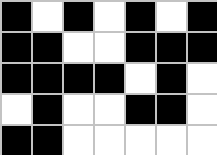[["black", "white", "black", "white", "black", "white", "black"], ["black", "black", "white", "white", "black", "black", "black"], ["black", "black", "black", "black", "white", "black", "white"], ["white", "black", "white", "white", "black", "black", "white"], ["black", "black", "white", "white", "white", "white", "white"]]